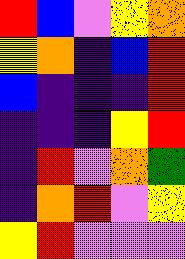[["red", "blue", "violet", "yellow", "orange"], ["yellow", "orange", "indigo", "blue", "red"], ["blue", "indigo", "indigo", "indigo", "red"], ["indigo", "indigo", "indigo", "yellow", "red"], ["indigo", "red", "violet", "orange", "green"], ["indigo", "orange", "red", "violet", "yellow"], ["yellow", "red", "violet", "violet", "violet"]]